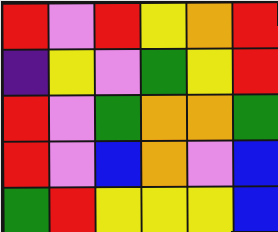[["red", "violet", "red", "yellow", "orange", "red"], ["indigo", "yellow", "violet", "green", "yellow", "red"], ["red", "violet", "green", "orange", "orange", "green"], ["red", "violet", "blue", "orange", "violet", "blue"], ["green", "red", "yellow", "yellow", "yellow", "blue"]]